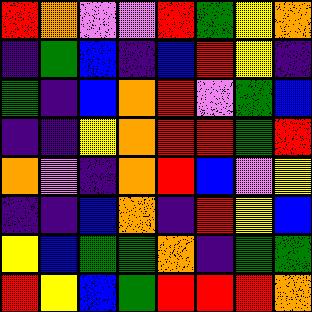[["red", "orange", "violet", "violet", "red", "green", "yellow", "orange"], ["indigo", "green", "blue", "indigo", "blue", "red", "yellow", "indigo"], ["green", "indigo", "blue", "orange", "red", "violet", "green", "blue"], ["indigo", "indigo", "yellow", "orange", "red", "red", "green", "red"], ["orange", "violet", "indigo", "orange", "red", "blue", "violet", "yellow"], ["indigo", "indigo", "blue", "orange", "indigo", "red", "yellow", "blue"], ["yellow", "blue", "green", "green", "orange", "indigo", "green", "green"], ["red", "yellow", "blue", "green", "red", "red", "red", "orange"]]